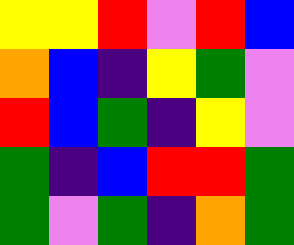[["yellow", "yellow", "red", "violet", "red", "blue"], ["orange", "blue", "indigo", "yellow", "green", "violet"], ["red", "blue", "green", "indigo", "yellow", "violet"], ["green", "indigo", "blue", "red", "red", "green"], ["green", "violet", "green", "indigo", "orange", "green"]]